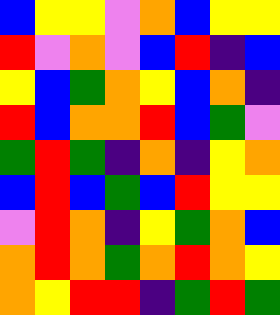[["blue", "yellow", "yellow", "violet", "orange", "blue", "yellow", "yellow"], ["red", "violet", "orange", "violet", "blue", "red", "indigo", "blue"], ["yellow", "blue", "green", "orange", "yellow", "blue", "orange", "indigo"], ["red", "blue", "orange", "orange", "red", "blue", "green", "violet"], ["green", "red", "green", "indigo", "orange", "indigo", "yellow", "orange"], ["blue", "red", "blue", "green", "blue", "red", "yellow", "yellow"], ["violet", "red", "orange", "indigo", "yellow", "green", "orange", "blue"], ["orange", "red", "orange", "green", "orange", "red", "orange", "yellow"], ["orange", "yellow", "red", "red", "indigo", "green", "red", "green"]]